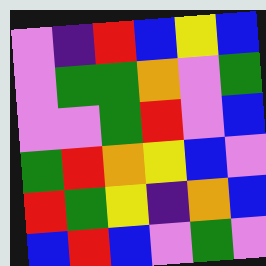[["violet", "indigo", "red", "blue", "yellow", "blue"], ["violet", "green", "green", "orange", "violet", "green"], ["violet", "violet", "green", "red", "violet", "blue"], ["green", "red", "orange", "yellow", "blue", "violet"], ["red", "green", "yellow", "indigo", "orange", "blue"], ["blue", "red", "blue", "violet", "green", "violet"]]